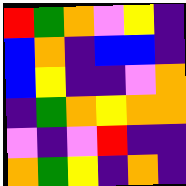[["red", "green", "orange", "violet", "yellow", "indigo"], ["blue", "orange", "indigo", "blue", "blue", "indigo"], ["blue", "yellow", "indigo", "indigo", "violet", "orange"], ["indigo", "green", "orange", "yellow", "orange", "orange"], ["violet", "indigo", "violet", "red", "indigo", "indigo"], ["orange", "green", "yellow", "indigo", "orange", "indigo"]]